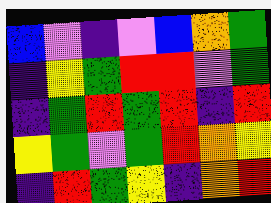[["blue", "violet", "indigo", "violet", "blue", "orange", "green"], ["indigo", "yellow", "green", "red", "red", "violet", "green"], ["indigo", "green", "red", "green", "red", "indigo", "red"], ["yellow", "green", "violet", "green", "red", "orange", "yellow"], ["indigo", "red", "green", "yellow", "indigo", "orange", "red"]]